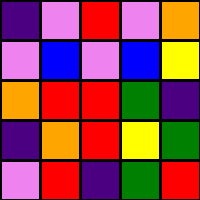[["indigo", "violet", "red", "violet", "orange"], ["violet", "blue", "violet", "blue", "yellow"], ["orange", "red", "red", "green", "indigo"], ["indigo", "orange", "red", "yellow", "green"], ["violet", "red", "indigo", "green", "red"]]